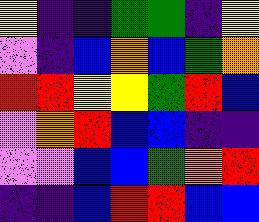[["yellow", "indigo", "indigo", "green", "green", "indigo", "yellow"], ["violet", "indigo", "blue", "orange", "blue", "green", "orange"], ["red", "red", "yellow", "yellow", "green", "red", "blue"], ["violet", "orange", "red", "blue", "blue", "indigo", "indigo"], ["violet", "violet", "blue", "blue", "green", "orange", "red"], ["indigo", "indigo", "blue", "red", "red", "blue", "blue"]]